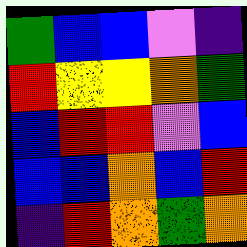[["green", "blue", "blue", "violet", "indigo"], ["red", "yellow", "yellow", "orange", "green"], ["blue", "red", "red", "violet", "blue"], ["blue", "blue", "orange", "blue", "red"], ["indigo", "red", "orange", "green", "orange"]]